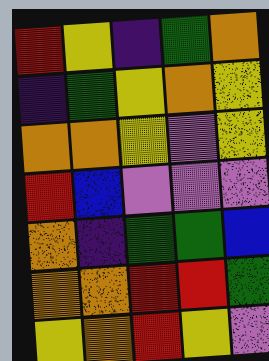[["red", "yellow", "indigo", "green", "orange"], ["indigo", "green", "yellow", "orange", "yellow"], ["orange", "orange", "yellow", "violet", "yellow"], ["red", "blue", "violet", "violet", "violet"], ["orange", "indigo", "green", "green", "blue"], ["orange", "orange", "red", "red", "green"], ["yellow", "orange", "red", "yellow", "violet"]]